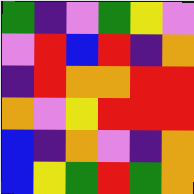[["green", "indigo", "violet", "green", "yellow", "violet"], ["violet", "red", "blue", "red", "indigo", "orange"], ["indigo", "red", "orange", "orange", "red", "red"], ["orange", "violet", "yellow", "red", "red", "red"], ["blue", "indigo", "orange", "violet", "indigo", "orange"], ["blue", "yellow", "green", "red", "green", "orange"]]